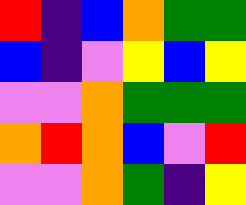[["red", "indigo", "blue", "orange", "green", "green"], ["blue", "indigo", "violet", "yellow", "blue", "yellow"], ["violet", "violet", "orange", "green", "green", "green"], ["orange", "red", "orange", "blue", "violet", "red"], ["violet", "violet", "orange", "green", "indigo", "yellow"]]